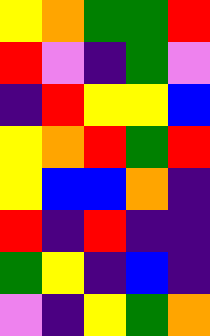[["yellow", "orange", "green", "green", "red"], ["red", "violet", "indigo", "green", "violet"], ["indigo", "red", "yellow", "yellow", "blue"], ["yellow", "orange", "red", "green", "red"], ["yellow", "blue", "blue", "orange", "indigo"], ["red", "indigo", "red", "indigo", "indigo"], ["green", "yellow", "indigo", "blue", "indigo"], ["violet", "indigo", "yellow", "green", "orange"]]